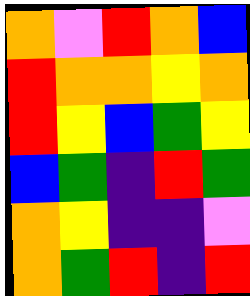[["orange", "violet", "red", "orange", "blue"], ["red", "orange", "orange", "yellow", "orange"], ["red", "yellow", "blue", "green", "yellow"], ["blue", "green", "indigo", "red", "green"], ["orange", "yellow", "indigo", "indigo", "violet"], ["orange", "green", "red", "indigo", "red"]]